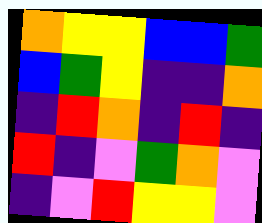[["orange", "yellow", "yellow", "blue", "blue", "green"], ["blue", "green", "yellow", "indigo", "indigo", "orange"], ["indigo", "red", "orange", "indigo", "red", "indigo"], ["red", "indigo", "violet", "green", "orange", "violet"], ["indigo", "violet", "red", "yellow", "yellow", "violet"]]